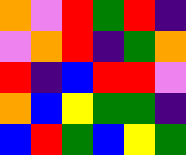[["orange", "violet", "red", "green", "red", "indigo"], ["violet", "orange", "red", "indigo", "green", "orange"], ["red", "indigo", "blue", "red", "red", "violet"], ["orange", "blue", "yellow", "green", "green", "indigo"], ["blue", "red", "green", "blue", "yellow", "green"]]